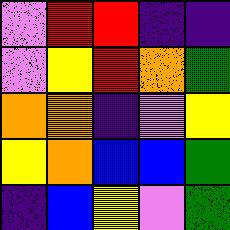[["violet", "red", "red", "indigo", "indigo"], ["violet", "yellow", "red", "orange", "green"], ["orange", "orange", "indigo", "violet", "yellow"], ["yellow", "orange", "blue", "blue", "green"], ["indigo", "blue", "yellow", "violet", "green"]]